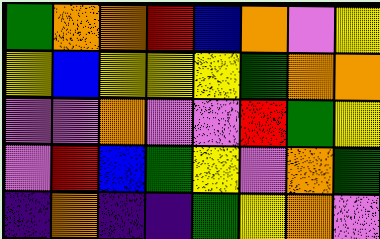[["green", "orange", "orange", "red", "blue", "orange", "violet", "yellow"], ["yellow", "blue", "yellow", "yellow", "yellow", "green", "orange", "orange"], ["violet", "violet", "orange", "violet", "violet", "red", "green", "yellow"], ["violet", "red", "blue", "green", "yellow", "violet", "orange", "green"], ["indigo", "orange", "indigo", "indigo", "green", "yellow", "orange", "violet"]]